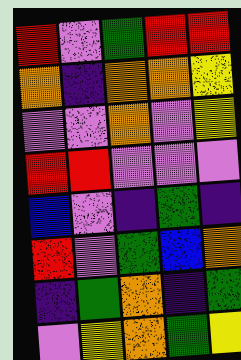[["red", "violet", "green", "red", "red"], ["orange", "indigo", "orange", "orange", "yellow"], ["violet", "violet", "orange", "violet", "yellow"], ["red", "red", "violet", "violet", "violet"], ["blue", "violet", "indigo", "green", "indigo"], ["red", "violet", "green", "blue", "orange"], ["indigo", "green", "orange", "indigo", "green"], ["violet", "yellow", "orange", "green", "yellow"]]